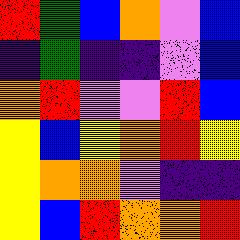[["red", "green", "blue", "orange", "violet", "blue"], ["indigo", "green", "indigo", "indigo", "violet", "blue"], ["orange", "red", "violet", "violet", "red", "blue"], ["yellow", "blue", "yellow", "orange", "red", "yellow"], ["yellow", "orange", "orange", "violet", "indigo", "indigo"], ["yellow", "blue", "red", "orange", "orange", "red"]]